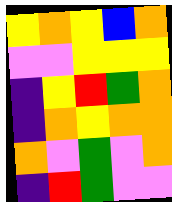[["yellow", "orange", "yellow", "blue", "orange"], ["violet", "violet", "yellow", "yellow", "yellow"], ["indigo", "yellow", "red", "green", "orange"], ["indigo", "orange", "yellow", "orange", "orange"], ["orange", "violet", "green", "violet", "orange"], ["indigo", "red", "green", "violet", "violet"]]